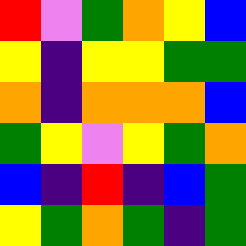[["red", "violet", "green", "orange", "yellow", "blue"], ["yellow", "indigo", "yellow", "yellow", "green", "green"], ["orange", "indigo", "orange", "orange", "orange", "blue"], ["green", "yellow", "violet", "yellow", "green", "orange"], ["blue", "indigo", "red", "indigo", "blue", "green"], ["yellow", "green", "orange", "green", "indigo", "green"]]